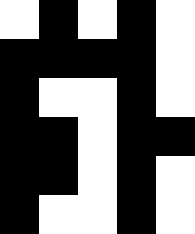[["white", "black", "white", "black", "white"], ["black", "black", "black", "black", "white"], ["black", "white", "white", "black", "white"], ["black", "black", "white", "black", "black"], ["black", "black", "white", "black", "white"], ["black", "white", "white", "black", "white"]]